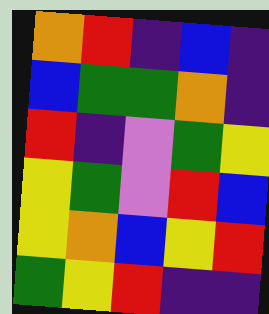[["orange", "red", "indigo", "blue", "indigo"], ["blue", "green", "green", "orange", "indigo"], ["red", "indigo", "violet", "green", "yellow"], ["yellow", "green", "violet", "red", "blue"], ["yellow", "orange", "blue", "yellow", "red"], ["green", "yellow", "red", "indigo", "indigo"]]